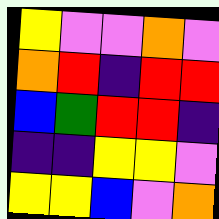[["yellow", "violet", "violet", "orange", "violet"], ["orange", "red", "indigo", "red", "red"], ["blue", "green", "red", "red", "indigo"], ["indigo", "indigo", "yellow", "yellow", "violet"], ["yellow", "yellow", "blue", "violet", "orange"]]